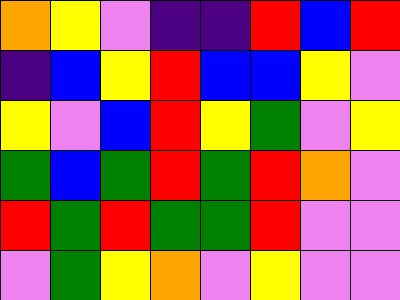[["orange", "yellow", "violet", "indigo", "indigo", "red", "blue", "red"], ["indigo", "blue", "yellow", "red", "blue", "blue", "yellow", "violet"], ["yellow", "violet", "blue", "red", "yellow", "green", "violet", "yellow"], ["green", "blue", "green", "red", "green", "red", "orange", "violet"], ["red", "green", "red", "green", "green", "red", "violet", "violet"], ["violet", "green", "yellow", "orange", "violet", "yellow", "violet", "violet"]]